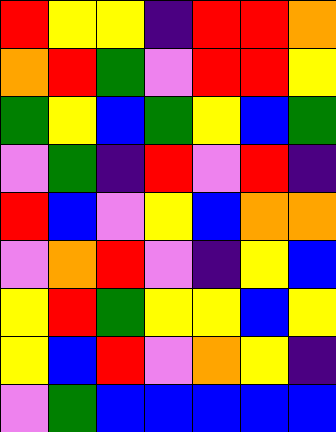[["red", "yellow", "yellow", "indigo", "red", "red", "orange"], ["orange", "red", "green", "violet", "red", "red", "yellow"], ["green", "yellow", "blue", "green", "yellow", "blue", "green"], ["violet", "green", "indigo", "red", "violet", "red", "indigo"], ["red", "blue", "violet", "yellow", "blue", "orange", "orange"], ["violet", "orange", "red", "violet", "indigo", "yellow", "blue"], ["yellow", "red", "green", "yellow", "yellow", "blue", "yellow"], ["yellow", "blue", "red", "violet", "orange", "yellow", "indigo"], ["violet", "green", "blue", "blue", "blue", "blue", "blue"]]